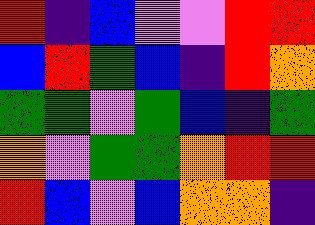[["red", "indigo", "blue", "violet", "violet", "red", "red"], ["blue", "red", "green", "blue", "indigo", "red", "orange"], ["green", "green", "violet", "green", "blue", "indigo", "green"], ["orange", "violet", "green", "green", "orange", "red", "red"], ["red", "blue", "violet", "blue", "orange", "orange", "indigo"]]